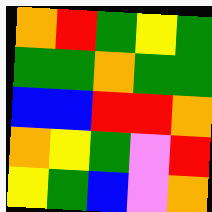[["orange", "red", "green", "yellow", "green"], ["green", "green", "orange", "green", "green"], ["blue", "blue", "red", "red", "orange"], ["orange", "yellow", "green", "violet", "red"], ["yellow", "green", "blue", "violet", "orange"]]